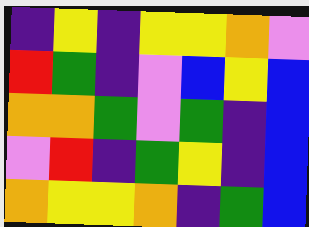[["indigo", "yellow", "indigo", "yellow", "yellow", "orange", "violet"], ["red", "green", "indigo", "violet", "blue", "yellow", "blue"], ["orange", "orange", "green", "violet", "green", "indigo", "blue"], ["violet", "red", "indigo", "green", "yellow", "indigo", "blue"], ["orange", "yellow", "yellow", "orange", "indigo", "green", "blue"]]